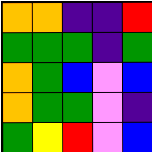[["orange", "orange", "indigo", "indigo", "red"], ["green", "green", "green", "indigo", "green"], ["orange", "green", "blue", "violet", "blue"], ["orange", "green", "green", "violet", "indigo"], ["green", "yellow", "red", "violet", "blue"]]